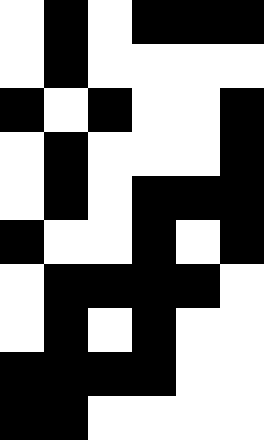[["white", "black", "white", "black", "black", "black"], ["white", "black", "white", "white", "white", "white"], ["black", "white", "black", "white", "white", "black"], ["white", "black", "white", "white", "white", "black"], ["white", "black", "white", "black", "black", "black"], ["black", "white", "white", "black", "white", "black"], ["white", "black", "black", "black", "black", "white"], ["white", "black", "white", "black", "white", "white"], ["black", "black", "black", "black", "white", "white"], ["black", "black", "white", "white", "white", "white"]]